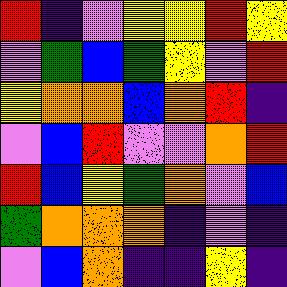[["red", "indigo", "violet", "yellow", "yellow", "red", "yellow"], ["violet", "green", "blue", "green", "yellow", "violet", "red"], ["yellow", "orange", "orange", "blue", "orange", "red", "indigo"], ["violet", "blue", "red", "violet", "violet", "orange", "red"], ["red", "blue", "yellow", "green", "orange", "violet", "blue"], ["green", "orange", "orange", "orange", "indigo", "violet", "indigo"], ["violet", "blue", "orange", "indigo", "indigo", "yellow", "indigo"]]